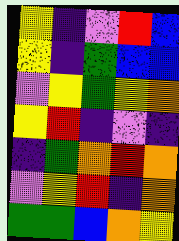[["yellow", "indigo", "violet", "red", "blue"], ["yellow", "indigo", "green", "blue", "blue"], ["violet", "yellow", "green", "yellow", "orange"], ["yellow", "red", "indigo", "violet", "indigo"], ["indigo", "green", "orange", "red", "orange"], ["violet", "yellow", "red", "indigo", "orange"], ["green", "green", "blue", "orange", "yellow"]]